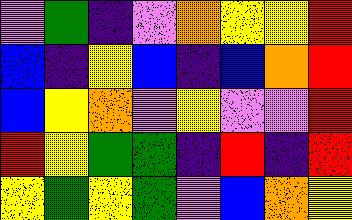[["violet", "green", "indigo", "violet", "orange", "yellow", "yellow", "red"], ["blue", "indigo", "yellow", "blue", "indigo", "blue", "orange", "red"], ["blue", "yellow", "orange", "violet", "yellow", "violet", "violet", "red"], ["red", "yellow", "green", "green", "indigo", "red", "indigo", "red"], ["yellow", "green", "yellow", "green", "violet", "blue", "orange", "yellow"]]